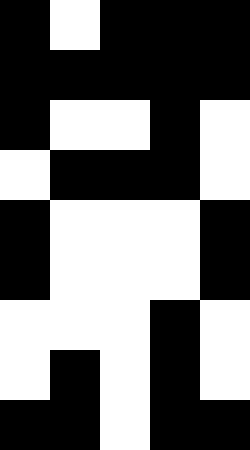[["black", "white", "black", "black", "black"], ["black", "black", "black", "black", "black"], ["black", "white", "white", "black", "white"], ["white", "black", "black", "black", "white"], ["black", "white", "white", "white", "black"], ["black", "white", "white", "white", "black"], ["white", "white", "white", "black", "white"], ["white", "black", "white", "black", "white"], ["black", "black", "white", "black", "black"]]